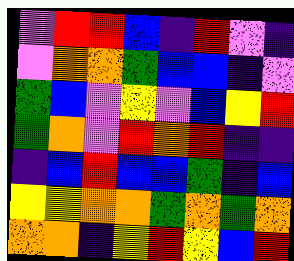[["violet", "red", "red", "blue", "indigo", "red", "violet", "indigo"], ["violet", "orange", "orange", "green", "blue", "blue", "indigo", "violet"], ["green", "blue", "violet", "yellow", "violet", "blue", "yellow", "red"], ["green", "orange", "violet", "red", "orange", "red", "indigo", "indigo"], ["indigo", "blue", "red", "blue", "blue", "green", "indigo", "blue"], ["yellow", "yellow", "orange", "orange", "green", "orange", "green", "orange"], ["orange", "orange", "indigo", "yellow", "red", "yellow", "blue", "red"]]